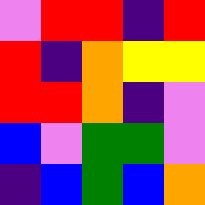[["violet", "red", "red", "indigo", "red"], ["red", "indigo", "orange", "yellow", "yellow"], ["red", "red", "orange", "indigo", "violet"], ["blue", "violet", "green", "green", "violet"], ["indigo", "blue", "green", "blue", "orange"]]